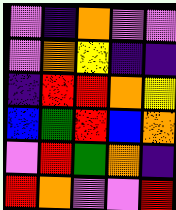[["violet", "indigo", "orange", "violet", "violet"], ["violet", "orange", "yellow", "indigo", "indigo"], ["indigo", "red", "red", "orange", "yellow"], ["blue", "green", "red", "blue", "orange"], ["violet", "red", "green", "orange", "indigo"], ["red", "orange", "violet", "violet", "red"]]